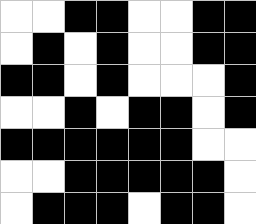[["white", "white", "black", "black", "white", "white", "black", "black"], ["white", "black", "white", "black", "white", "white", "black", "black"], ["black", "black", "white", "black", "white", "white", "white", "black"], ["white", "white", "black", "white", "black", "black", "white", "black"], ["black", "black", "black", "black", "black", "black", "white", "white"], ["white", "white", "black", "black", "black", "black", "black", "white"], ["white", "black", "black", "black", "white", "black", "black", "white"]]